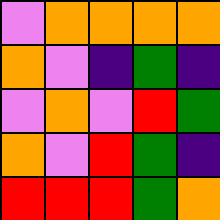[["violet", "orange", "orange", "orange", "orange"], ["orange", "violet", "indigo", "green", "indigo"], ["violet", "orange", "violet", "red", "green"], ["orange", "violet", "red", "green", "indigo"], ["red", "red", "red", "green", "orange"]]